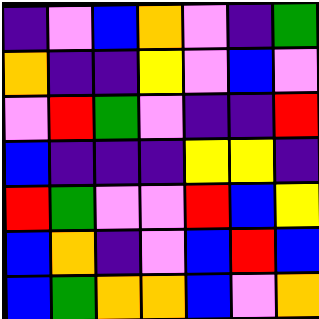[["indigo", "violet", "blue", "orange", "violet", "indigo", "green"], ["orange", "indigo", "indigo", "yellow", "violet", "blue", "violet"], ["violet", "red", "green", "violet", "indigo", "indigo", "red"], ["blue", "indigo", "indigo", "indigo", "yellow", "yellow", "indigo"], ["red", "green", "violet", "violet", "red", "blue", "yellow"], ["blue", "orange", "indigo", "violet", "blue", "red", "blue"], ["blue", "green", "orange", "orange", "blue", "violet", "orange"]]